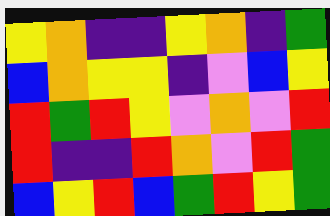[["yellow", "orange", "indigo", "indigo", "yellow", "orange", "indigo", "green"], ["blue", "orange", "yellow", "yellow", "indigo", "violet", "blue", "yellow"], ["red", "green", "red", "yellow", "violet", "orange", "violet", "red"], ["red", "indigo", "indigo", "red", "orange", "violet", "red", "green"], ["blue", "yellow", "red", "blue", "green", "red", "yellow", "green"]]